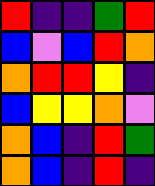[["red", "indigo", "indigo", "green", "red"], ["blue", "violet", "blue", "red", "orange"], ["orange", "red", "red", "yellow", "indigo"], ["blue", "yellow", "yellow", "orange", "violet"], ["orange", "blue", "indigo", "red", "green"], ["orange", "blue", "indigo", "red", "indigo"]]